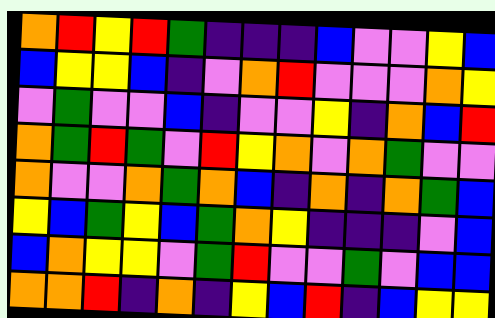[["orange", "red", "yellow", "red", "green", "indigo", "indigo", "indigo", "blue", "violet", "violet", "yellow", "blue"], ["blue", "yellow", "yellow", "blue", "indigo", "violet", "orange", "red", "violet", "violet", "violet", "orange", "yellow"], ["violet", "green", "violet", "violet", "blue", "indigo", "violet", "violet", "yellow", "indigo", "orange", "blue", "red"], ["orange", "green", "red", "green", "violet", "red", "yellow", "orange", "violet", "orange", "green", "violet", "violet"], ["orange", "violet", "violet", "orange", "green", "orange", "blue", "indigo", "orange", "indigo", "orange", "green", "blue"], ["yellow", "blue", "green", "yellow", "blue", "green", "orange", "yellow", "indigo", "indigo", "indigo", "violet", "blue"], ["blue", "orange", "yellow", "yellow", "violet", "green", "red", "violet", "violet", "green", "violet", "blue", "blue"], ["orange", "orange", "red", "indigo", "orange", "indigo", "yellow", "blue", "red", "indigo", "blue", "yellow", "yellow"]]